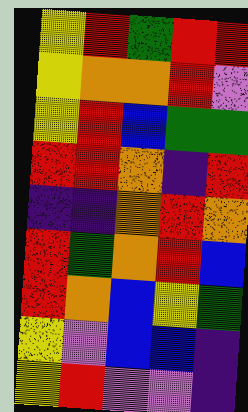[["yellow", "red", "green", "red", "red"], ["yellow", "orange", "orange", "red", "violet"], ["yellow", "red", "blue", "green", "green"], ["red", "red", "orange", "indigo", "red"], ["indigo", "indigo", "orange", "red", "orange"], ["red", "green", "orange", "red", "blue"], ["red", "orange", "blue", "yellow", "green"], ["yellow", "violet", "blue", "blue", "indigo"], ["yellow", "red", "violet", "violet", "indigo"]]